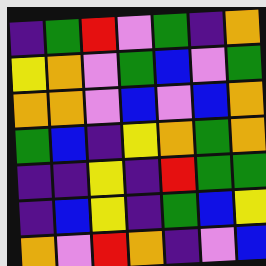[["indigo", "green", "red", "violet", "green", "indigo", "orange"], ["yellow", "orange", "violet", "green", "blue", "violet", "green"], ["orange", "orange", "violet", "blue", "violet", "blue", "orange"], ["green", "blue", "indigo", "yellow", "orange", "green", "orange"], ["indigo", "indigo", "yellow", "indigo", "red", "green", "green"], ["indigo", "blue", "yellow", "indigo", "green", "blue", "yellow"], ["orange", "violet", "red", "orange", "indigo", "violet", "blue"]]